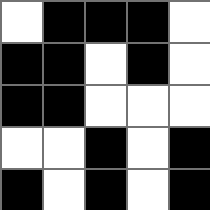[["white", "black", "black", "black", "white"], ["black", "black", "white", "black", "white"], ["black", "black", "white", "white", "white"], ["white", "white", "black", "white", "black"], ["black", "white", "black", "white", "black"]]